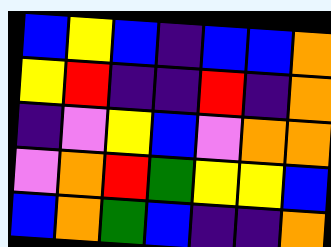[["blue", "yellow", "blue", "indigo", "blue", "blue", "orange"], ["yellow", "red", "indigo", "indigo", "red", "indigo", "orange"], ["indigo", "violet", "yellow", "blue", "violet", "orange", "orange"], ["violet", "orange", "red", "green", "yellow", "yellow", "blue"], ["blue", "orange", "green", "blue", "indigo", "indigo", "orange"]]